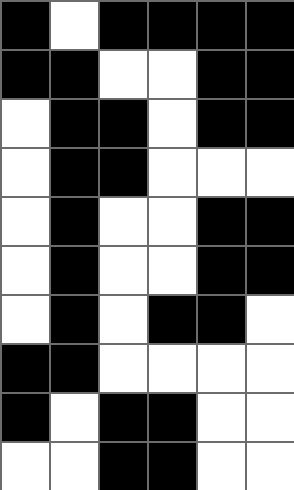[["black", "white", "black", "black", "black", "black"], ["black", "black", "white", "white", "black", "black"], ["white", "black", "black", "white", "black", "black"], ["white", "black", "black", "white", "white", "white"], ["white", "black", "white", "white", "black", "black"], ["white", "black", "white", "white", "black", "black"], ["white", "black", "white", "black", "black", "white"], ["black", "black", "white", "white", "white", "white"], ["black", "white", "black", "black", "white", "white"], ["white", "white", "black", "black", "white", "white"]]